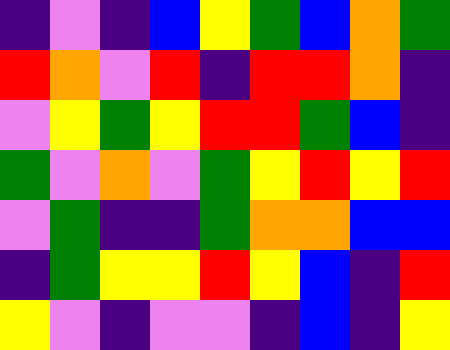[["indigo", "violet", "indigo", "blue", "yellow", "green", "blue", "orange", "green"], ["red", "orange", "violet", "red", "indigo", "red", "red", "orange", "indigo"], ["violet", "yellow", "green", "yellow", "red", "red", "green", "blue", "indigo"], ["green", "violet", "orange", "violet", "green", "yellow", "red", "yellow", "red"], ["violet", "green", "indigo", "indigo", "green", "orange", "orange", "blue", "blue"], ["indigo", "green", "yellow", "yellow", "red", "yellow", "blue", "indigo", "red"], ["yellow", "violet", "indigo", "violet", "violet", "indigo", "blue", "indigo", "yellow"]]